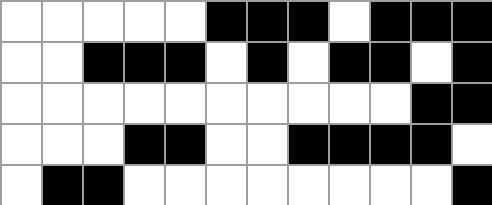[["white", "white", "white", "white", "white", "black", "black", "black", "white", "black", "black", "black"], ["white", "white", "black", "black", "black", "white", "black", "white", "black", "black", "white", "black"], ["white", "white", "white", "white", "white", "white", "white", "white", "white", "white", "black", "black"], ["white", "white", "white", "black", "black", "white", "white", "black", "black", "black", "black", "white"], ["white", "black", "black", "white", "white", "white", "white", "white", "white", "white", "white", "black"]]